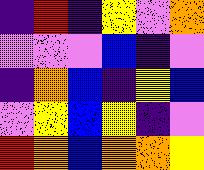[["indigo", "red", "indigo", "yellow", "violet", "orange"], ["violet", "violet", "violet", "blue", "indigo", "violet"], ["indigo", "orange", "blue", "indigo", "yellow", "blue"], ["violet", "yellow", "blue", "yellow", "indigo", "violet"], ["red", "orange", "blue", "orange", "orange", "yellow"]]